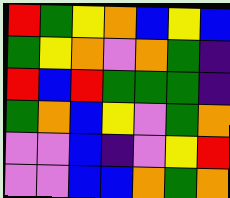[["red", "green", "yellow", "orange", "blue", "yellow", "blue"], ["green", "yellow", "orange", "violet", "orange", "green", "indigo"], ["red", "blue", "red", "green", "green", "green", "indigo"], ["green", "orange", "blue", "yellow", "violet", "green", "orange"], ["violet", "violet", "blue", "indigo", "violet", "yellow", "red"], ["violet", "violet", "blue", "blue", "orange", "green", "orange"]]